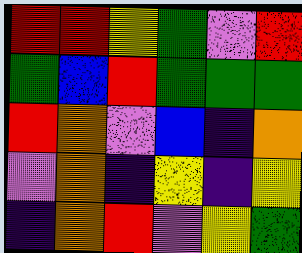[["red", "red", "yellow", "green", "violet", "red"], ["green", "blue", "red", "green", "green", "green"], ["red", "orange", "violet", "blue", "indigo", "orange"], ["violet", "orange", "indigo", "yellow", "indigo", "yellow"], ["indigo", "orange", "red", "violet", "yellow", "green"]]